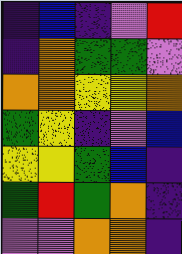[["indigo", "blue", "indigo", "violet", "red"], ["indigo", "orange", "green", "green", "violet"], ["orange", "orange", "yellow", "yellow", "orange"], ["green", "yellow", "indigo", "violet", "blue"], ["yellow", "yellow", "green", "blue", "indigo"], ["green", "red", "green", "orange", "indigo"], ["violet", "violet", "orange", "orange", "indigo"]]